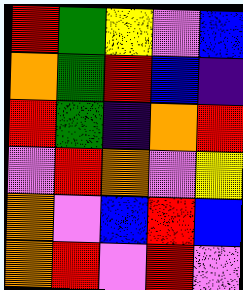[["red", "green", "yellow", "violet", "blue"], ["orange", "green", "red", "blue", "indigo"], ["red", "green", "indigo", "orange", "red"], ["violet", "red", "orange", "violet", "yellow"], ["orange", "violet", "blue", "red", "blue"], ["orange", "red", "violet", "red", "violet"]]